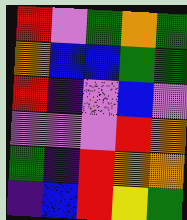[["red", "violet", "green", "orange", "green"], ["orange", "blue", "blue", "green", "green"], ["red", "indigo", "violet", "blue", "violet"], ["violet", "violet", "violet", "red", "orange"], ["green", "indigo", "red", "orange", "orange"], ["indigo", "blue", "red", "yellow", "green"]]